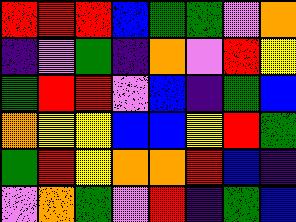[["red", "red", "red", "blue", "green", "green", "violet", "orange"], ["indigo", "violet", "green", "indigo", "orange", "violet", "red", "yellow"], ["green", "red", "red", "violet", "blue", "indigo", "green", "blue"], ["orange", "yellow", "yellow", "blue", "blue", "yellow", "red", "green"], ["green", "red", "yellow", "orange", "orange", "red", "blue", "indigo"], ["violet", "orange", "green", "violet", "red", "indigo", "green", "blue"]]